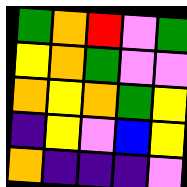[["green", "orange", "red", "violet", "green"], ["yellow", "orange", "green", "violet", "violet"], ["orange", "yellow", "orange", "green", "yellow"], ["indigo", "yellow", "violet", "blue", "yellow"], ["orange", "indigo", "indigo", "indigo", "violet"]]